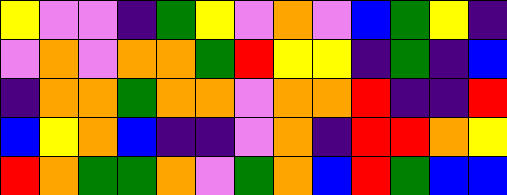[["yellow", "violet", "violet", "indigo", "green", "yellow", "violet", "orange", "violet", "blue", "green", "yellow", "indigo"], ["violet", "orange", "violet", "orange", "orange", "green", "red", "yellow", "yellow", "indigo", "green", "indigo", "blue"], ["indigo", "orange", "orange", "green", "orange", "orange", "violet", "orange", "orange", "red", "indigo", "indigo", "red"], ["blue", "yellow", "orange", "blue", "indigo", "indigo", "violet", "orange", "indigo", "red", "red", "orange", "yellow"], ["red", "orange", "green", "green", "orange", "violet", "green", "orange", "blue", "red", "green", "blue", "blue"]]